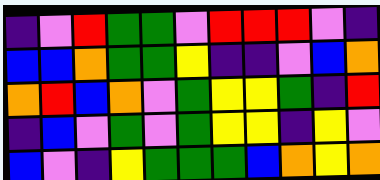[["indigo", "violet", "red", "green", "green", "violet", "red", "red", "red", "violet", "indigo"], ["blue", "blue", "orange", "green", "green", "yellow", "indigo", "indigo", "violet", "blue", "orange"], ["orange", "red", "blue", "orange", "violet", "green", "yellow", "yellow", "green", "indigo", "red"], ["indigo", "blue", "violet", "green", "violet", "green", "yellow", "yellow", "indigo", "yellow", "violet"], ["blue", "violet", "indigo", "yellow", "green", "green", "green", "blue", "orange", "yellow", "orange"]]